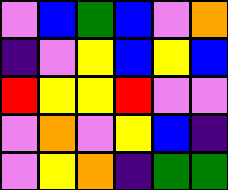[["violet", "blue", "green", "blue", "violet", "orange"], ["indigo", "violet", "yellow", "blue", "yellow", "blue"], ["red", "yellow", "yellow", "red", "violet", "violet"], ["violet", "orange", "violet", "yellow", "blue", "indigo"], ["violet", "yellow", "orange", "indigo", "green", "green"]]